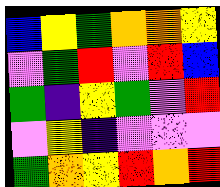[["blue", "yellow", "green", "orange", "orange", "yellow"], ["violet", "green", "red", "violet", "red", "blue"], ["green", "indigo", "yellow", "green", "violet", "red"], ["violet", "yellow", "indigo", "violet", "violet", "violet"], ["green", "orange", "yellow", "red", "orange", "red"]]